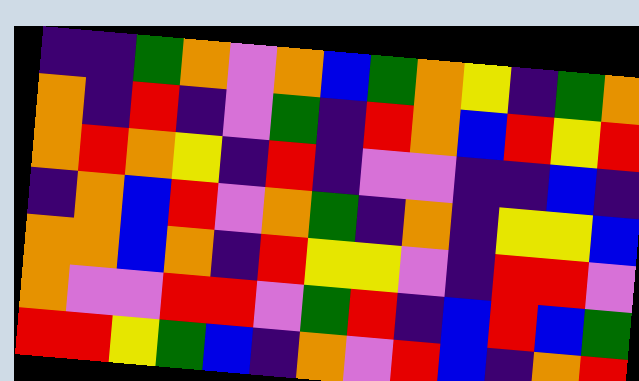[["indigo", "indigo", "green", "orange", "violet", "orange", "blue", "green", "orange", "yellow", "indigo", "green", "orange"], ["orange", "indigo", "red", "indigo", "violet", "green", "indigo", "red", "orange", "blue", "red", "yellow", "red"], ["orange", "red", "orange", "yellow", "indigo", "red", "indigo", "violet", "violet", "indigo", "indigo", "blue", "indigo"], ["indigo", "orange", "blue", "red", "violet", "orange", "green", "indigo", "orange", "indigo", "yellow", "yellow", "blue"], ["orange", "orange", "blue", "orange", "indigo", "red", "yellow", "yellow", "violet", "indigo", "red", "red", "violet"], ["orange", "violet", "violet", "red", "red", "violet", "green", "red", "indigo", "blue", "red", "blue", "green"], ["red", "red", "yellow", "green", "blue", "indigo", "orange", "violet", "red", "blue", "indigo", "orange", "red"]]